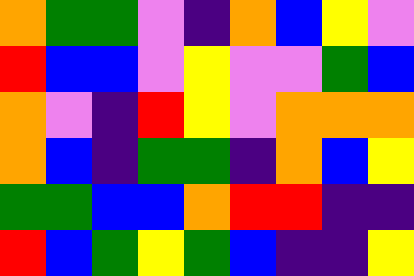[["orange", "green", "green", "violet", "indigo", "orange", "blue", "yellow", "violet"], ["red", "blue", "blue", "violet", "yellow", "violet", "violet", "green", "blue"], ["orange", "violet", "indigo", "red", "yellow", "violet", "orange", "orange", "orange"], ["orange", "blue", "indigo", "green", "green", "indigo", "orange", "blue", "yellow"], ["green", "green", "blue", "blue", "orange", "red", "red", "indigo", "indigo"], ["red", "blue", "green", "yellow", "green", "blue", "indigo", "indigo", "yellow"]]